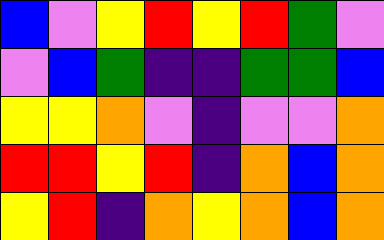[["blue", "violet", "yellow", "red", "yellow", "red", "green", "violet"], ["violet", "blue", "green", "indigo", "indigo", "green", "green", "blue"], ["yellow", "yellow", "orange", "violet", "indigo", "violet", "violet", "orange"], ["red", "red", "yellow", "red", "indigo", "orange", "blue", "orange"], ["yellow", "red", "indigo", "orange", "yellow", "orange", "blue", "orange"]]